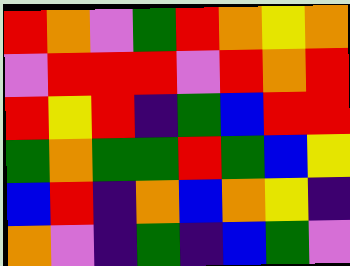[["red", "orange", "violet", "green", "red", "orange", "yellow", "orange"], ["violet", "red", "red", "red", "violet", "red", "orange", "red"], ["red", "yellow", "red", "indigo", "green", "blue", "red", "red"], ["green", "orange", "green", "green", "red", "green", "blue", "yellow"], ["blue", "red", "indigo", "orange", "blue", "orange", "yellow", "indigo"], ["orange", "violet", "indigo", "green", "indigo", "blue", "green", "violet"]]